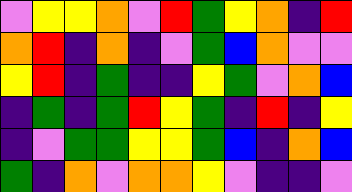[["violet", "yellow", "yellow", "orange", "violet", "red", "green", "yellow", "orange", "indigo", "red"], ["orange", "red", "indigo", "orange", "indigo", "violet", "green", "blue", "orange", "violet", "violet"], ["yellow", "red", "indigo", "green", "indigo", "indigo", "yellow", "green", "violet", "orange", "blue"], ["indigo", "green", "indigo", "green", "red", "yellow", "green", "indigo", "red", "indigo", "yellow"], ["indigo", "violet", "green", "green", "yellow", "yellow", "green", "blue", "indigo", "orange", "blue"], ["green", "indigo", "orange", "violet", "orange", "orange", "yellow", "violet", "indigo", "indigo", "violet"]]